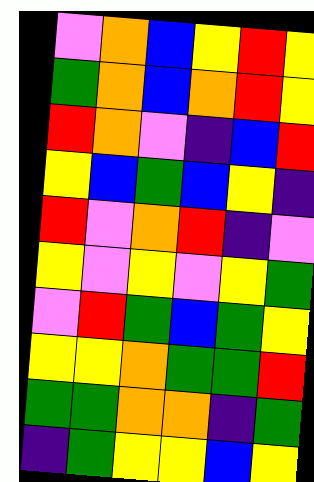[["violet", "orange", "blue", "yellow", "red", "yellow"], ["green", "orange", "blue", "orange", "red", "yellow"], ["red", "orange", "violet", "indigo", "blue", "red"], ["yellow", "blue", "green", "blue", "yellow", "indigo"], ["red", "violet", "orange", "red", "indigo", "violet"], ["yellow", "violet", "yellow", "violet", "yellow", "green"], ["violet", "red", "green", "blue", "green", "yellow"], ["yellow", "yellow", "orange", "green", "green", "red"], ["green", "green", "orange", "orange", "indigo", "green"], ["indigo", "green", "yellow", "yellow", "blue", "yellow"]]